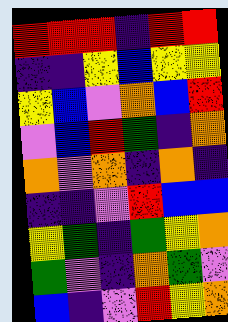[["red", "red", "red", "indigo", "red", "red"], ["indigo", "indigo", "yellow", "blue", "yellow", "yellow"], ["yellow", "blue", "violet", "orange", "blue", "red"], ["violet", "blue", "red", "green", "indigo", "orange"], ["orange", "violet", "orange", "indigo", "orange", "indigo"], ["indigo", "indigo", "violet", "red", "blue", "blue"], ["yellow", "green", "indigo", "green", "yellow", "orange"], ["green", "violet", "indigo", "orange", "green", "violet"], ["blue", "indigo", "violet", "red", "yellow", "orange"]]